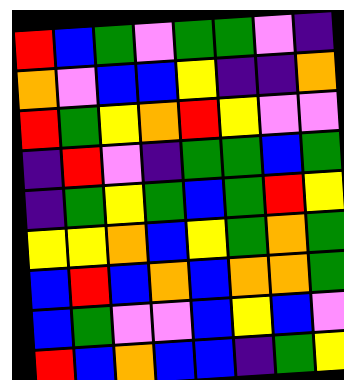[["red", "blue", "green", "violet", "green", "green", "violet", "indigo"], ["orange", "violet", "blue", "blue", "yellow", "indigo", "indigo", "orange"], ["red", "green", "yellow", "orange", "red", "yellow", "violet", "violet"], ["indigo", "red", "violet", "indigo", "green", "green", "blue", "green"], ["indigo", "green", "yellow", "green", "blue", "green", "red", "yellow"], ["yellow", "yellow", "orange", "blue", "yellow", "green", "orange", "green"], ["blue", "red", "blue", "orange", "blue", "orange", "orange", "green"], ["blue", "green", "violet", "violet", "blue", "yellow", "blue", "violet"], ["red", "blue", "orange", "blue", "blue", "indigo", "green", "yellow"]]